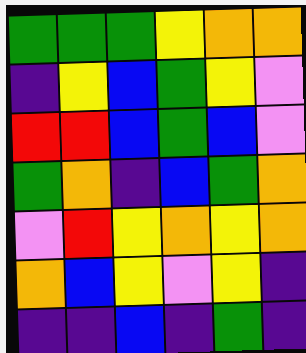[["green", "green", "green", "yellow", "orange", "orange"], ["indigo", "yellow", "blue", "green", "yellow", "violet"], ["red", "red", "blue", "green", "blue", "violet"], ["green", "orange", "indigo", "blue", "green", "orange"], ["violet", "red", "yellow", "orange", "yellow", "orange"], ["orange", "blue", "yellow", "violet", "yellow", "indigo"], ["indigo", "indigo", "blue", "indigo", "green", "indigo"]]